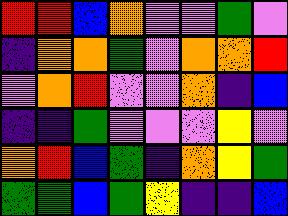[["red", "red", "blue", "orange", "violet", "violet", "green", "violet"], ["indigo", "orange", "orange", "green", "violet", "orange", "orange", "red"], ["violet", "orange", "red", "violet", "violet", "orange", "indigo", "blue"], ["indigo", "indigo", "green", "violet", "violet", "violet", "yellow", "violet"], ["orange", "red", "blue", "green", "indigo", "orange", "yellow", "green"], ["green", "green", "blue", "green", "yellow", "indigo", "indigo", "blue"]]